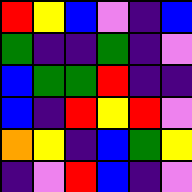[["red", "yellow", "blue", "violet", "indigo", "blue"], ["green", "indigo", "indigo", "green", "indigo", "violet"], ["blue", "green", "green", "red", "indigo", "indigo"], ["blue", "indigo", "red", "yellow", "red", "violet"], ["orange", "yellow", "indigo", "blue", "green", "yellow"], ["indigo", "violet", "red", "blue", "indigo", "violet"]]